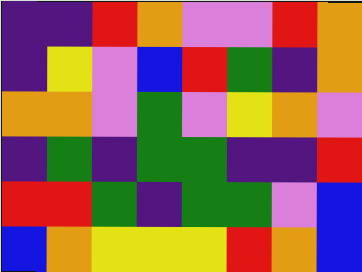[["indigo", "indigo", "red", "orange", "violet", "violet", "red", "orange"], ["indigo", "yellow", "violet", "blue", "red", "green", "indigo", "orange"], ["orange", "orange", "violet", "green", "violet", "yellow", "orange", "violet"], ["indigo", "green", "indigo", "green", "green", "indigo", "indigo", "red"], ["red", "red", "green", "indigo", "green", "green", "violet", "blue"], ["blue", "orange", "yellow", "yellow", "yellow", "red", "orange", "blue"]]